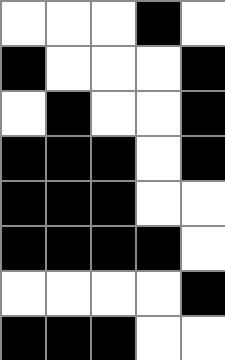[["white", "white", "white", "black", "white"], ["black", "white", "white", "white", "black"], ["white", "black", "white", "white", "black"], ["black", "black", "black", "white", "black"], ["black", "black", "black", "white", "white"], ["black", "black", "black", "black", "white"], ["white", "white", "white", "white", "black"], ["black", "black", "black", "white", "white"]]